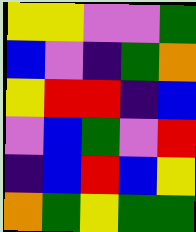[["yellow", "yellow", "violet", "violet", "green"], ["blue", "violet", "indigo", "green", "orange"], ["yellow", "red", "red", "indigo", "blue"], ["violet", "blue", "green", "violet", "red"], ["indigo", "blue", "red", "blue", "yellow"], ["orange", "green", "yellow", "green", "green"]]